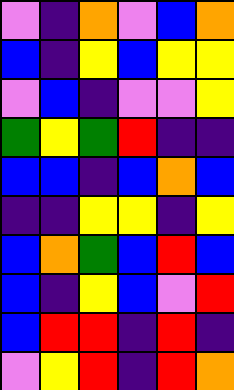[["violet", "indigo", "orange", "violet", "blue", "orange"], ["blue", "indigo", "yellow", "blue", "yellow", "yellow"], ["violet", "blue", "indigo", "violet", "violet", "yellow"], ["green", "yellow", "green", "red", "indigo", "indigo"], ["blue", "blue", "indigo", "blue", "orange", "blue"], ["indigo", "indigo", "yellow", "yellow", "indigo", "yellow"], ["blue", "orange", "green", "blue", "red", "blue"], ["blue", "indigo", "yellow", "blue", "violet", "red"], ["blue", "red", "red", "indigo", "red", "indigo"], ["violet", "yellow", "red", "indigo", "red", "orange"]]